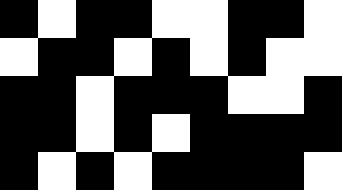[["black", "white", "black", "black", "white", "white", "black", "black", "white"], ["white", "black", "black", "white", "black", "white", "black", "white", "white"], ["black", "black", "white", "black", "black", "black", "white", "white", "black"], ["black", "black", "white", "black", "white", "black", "black", "black", "black"], ["black", "white", "black", "white", "black", "black", "black", "black", "white"]]